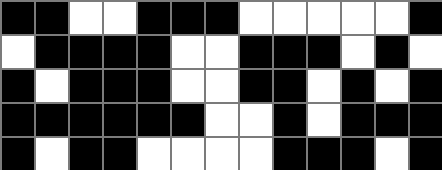[["black", "black", "white", "white", "black", "black", "black", "white", "white", "white", "white", "white", "black"], ["white", "black", "black", "black", "black", "white", "white", "black", "black", "black", "white", "black", "white"], ["black", "white", "black", "black", "black", "white", "white", "black", "black", "white", "black", "white", "black"], ["black", "black", "black", "black", "black", "black", "white", "white", "black", "white", "black", "black", "black"], ["black", "white", "black", "black", "white", "white", "white", "white", "black", "black", "black", "white", "black"]]